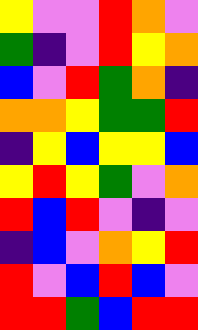[["yellow", "violet", "violet", "red", "orange", "violet"], ["green", "indigo", "violet", "red", "yellow", "orange"], ["blue", "violet", "red", "green", "orange", "indigo"], ["orange", "orange", "yellow", "green", "green", "red"], ["indigo", "yellow", "blue", "yellow", "yellow", "blue"], ["yellow", "red", "yellow", "green", "violet", "orange"], ["red", "blue", "red", "violet", "indigo", "violet"], ["indigo", "blue", "violet", "orange", "yellow", "red"], ["red", "violet", "blue", "red", "blue", "violet"], ["red", "red", "green", "blue", "red", "red"]]